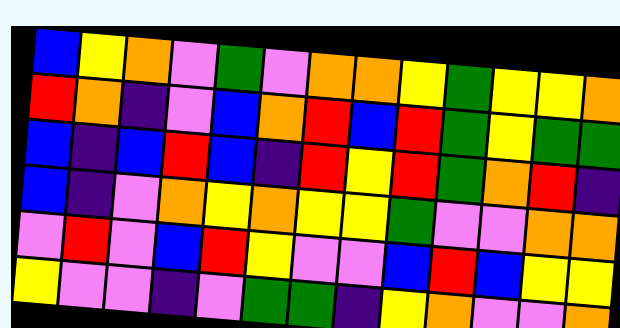[["blue", "yellow", "orange", "violet", "green", "violet", "orange", "orange", "yellow", "green", "yellow", "yellow", "orange"], ["red", "orange", "indigo", "violet", "blue", "orange", "red", "blue", "red", "green", "yellow", "green", "green"], ["blue", "indigo", "blue", "red", "blue", "indigo", "red", "yellow", "red", "green", "orange", "red", "indigo"], ["blue", "indigo", "violet", "orange", "yellow", "orange", "yellow", "yellow", "green", "violet", "violet", "orange", "orange"], ["violet", "red", "violet", "blue", "red", "yellow", "violet", "violet", "blue", "red", "blue", "yellow", "yellow"], ["yellow", "violet", "violet", "indigo", "violet", "green", "green", "indigo", "yellow", "orange", "violet", "violet", "orange"]]